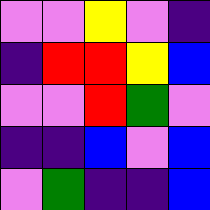[["violet", "violet", "yellow", "violet", "indigo"], ["indigo", "red", "red", "yellow", "blue"], ["violet", "violet", "red", "green", "violet"], ["indigo", "indigo", "blue", "violet", "blue"], ["violet", "green", "indigo", "indigo", "blue"]]